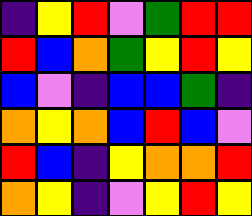[["indigo", "yellow", "red", "violet", "green", "red", "red"], ["red", "blue", "orange", "green", "yellow", "red", "yellow"], ["blue", "violet", "indigo", "blue", "blue", "green", "indigo"], ["orange", "yellow", "orange", "blue", "red", "blue", "violet"], ["red", "blue", "indigo", "yellow", "orange", "orange", "red"], ["orange", "yellow", "indigo", "violet", "yellow", "red", "yellow"]]